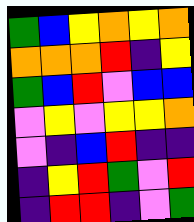[["green", "blue", "yellow", "orange", "yellow", "orange"], ["orange", "orange", "orange", "red", "indigo", "yellow"], ["green", "blue", "red", "violet", "blue", "blue"], ["violet", "yellow", "violet", "yellow", "yellow", "orange"], ["violet", "indigo", "blue", "red", "indigo", "indigo"], ["indigo", "yellow", "red", "green", "violet", "red"], ["indigo", "red", "red", "indigo", "violet", "green"]]